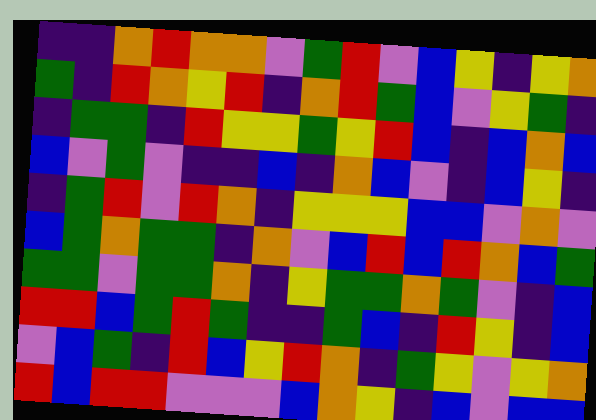[["indigo", "indigo", "orange", "red", "orange", "orange", "violet", "green", "red", "violet", "blue", "yellow", "indigo", "yellow", "orange"], ["green", "indigo", "red", "orange", "yellow", "red", "indigo", "orange", "red", "green", "blue", "violet", "yellow", "green", "indigo"], ["indigo", "green", "green", "indigo", "red", "yellow", "yellow", "green", "yellow", "red", "blue", "indigo", "blue", "orange", "blue"], ["blue", "violet", "green", "violet", "indigo", "indigo", "blue", "indigo", "orange", "blue", "violet", "indigo", "blue", "yellow", "indigo"], ["indigo", "green", "red", "violet", "red", "orange", "indigo", "yellow", "yellow", "yellow", "blue", "blue", "violet", "orange", "violet"], ["blue", "green", "orange", "green", "green", "indigo", "orange", "violet", "blue", "red", "blue", "red", "orange", "blue", "green"], ["green", "green", "violet", "green", "green", "orange", "indigo", "yellow", "green", "green", "orange", "green", "violet", "indigo", "blue"], ["red", "red", "blue", "green", "red", "green", "indigo", "indigo", "green", "blue", "indigo", "red", "yellow", "indigo", "blue"], ["violet", "blue", "green", "indigo", "red", "blue", "yellow", "red", "orange", "indigo", "green", "yellow", "violet", "yellow", "orange"], ["red", "blue", "red", "red", "violet", "violet", "violet", "blue", "orange", "yellow", "indigo", "blue", "violet", "blue", "blue"]]